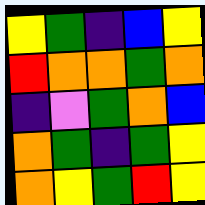[["yellow", "green", "indigo", "blue", "yellow"], ["red", "orange", "orange", "green", "orange"], ["indigo", "violet", "green", "orange", "blue"], ["orange", "green", "indigo", "green", "yellow"], ["orange", "yellow", "green", "red", "yellow"]]